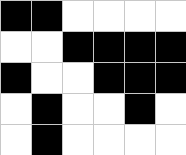[["black", "black", "white", "white", "white", "white"], ["white", "white", "black", "black", "black", "black"], ["black", "white", "white", "black", "black", "black"], ["white", "black", "white", "white", "black", "white"], ["white", "black", "white", "white", "white", "white"]]